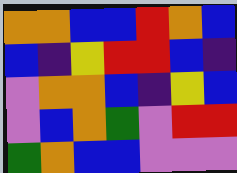[["orange", "orange", "blue", "blue", "red", "orange", "blue"], ["blue", "indigo", "yellow", "red", "red", "blue", "indigo"], ["violet", "orange", "orange", "blue", "indigo", "yellow", "blue"], ["violet", "blue", "orange", "green", "violet", "red", "red"], ["green", "orange", "blue", "blue", "violet", "violet", "violet"]]